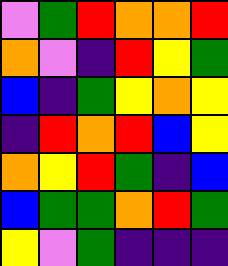[["violet", "green", "red", "orange", "orange", "red"], ["orange", "violet", "indigo", "red", "yellow", "green"], ["blue", "indigo", "green", "yellow", "orange", "yellow"], ["indigo", "red", "orange", "red", "blue", "yellow"], ["orange", "yellow", "red", "green", "indigo", "blue"], ["blue", "green", "green", "orange", "red", "green"], ["yellow", "violet", "green", "indigo", "indigo", "indigo"]]